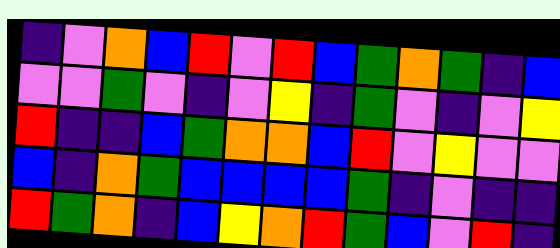[["indigo", "violet", "orange", "blue", "red", "violet", "red", "blue", "green", "orange", "green", "indigo", "blue"], ["violet", "violet", "green", "violet", "indigo", "violet", "yellow", "indigo", "green", "violet", "indigo", "violet", "yellow"], ["red", "indigo", "indigo", "blue", "green", "orange", "orange", "blue", "red", "violet", "yellow", "violet", "violet"], ["blue", "indigo", "orange", "green", "blue", "blue", "blue", "blue", "green", "indigo", "violet", "indigo", "indigo"], ["red", "green", "orange", "indigo", "blue", "yellow", "orange", "red", "green", "blue", "violet", "red", "indigo"]]